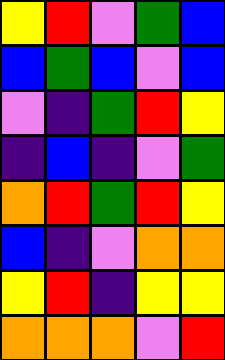[["yellow", "red", "violet", "green", "blue"], ["blue", "green", "blue", "violet", "blue"], ["violet", "indigo", "green", "red", "yellow"], ["indigo", "blue", "indigo", "violet", "green"], ["orange", "red", "green", "red", "yellow"], ["blue", "indigo", "violet", "orange", "orange"], ["yellow", "red", "indigo", "yellow", "yellow"], ["orange", "orange", "orange", "violet", "red"]]